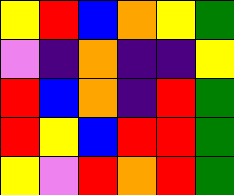[["yellow", "red", "blue", "orange", "yellow", "green"], ["violet", "indigo", "orange", "indigo", "indigo", "yellow"], ["red", "blue", "orange", "indigo", "red", "green"], ["red", "yellow", "blue", "red", "red", "green"], ["yellow", "violet", "red", "orange", "red", "green"]]